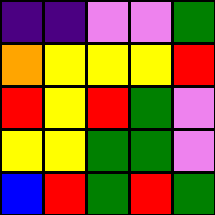[["indigo", "indigo", "violet", "violet", "green"], ["orange", "yellow", "yellow", "yellow", "red"], ["red", "yellow", "red", "green", "violet"], ["yellow", "yellow", "green", "green", "violet"], ["blue", "red", "green", "red", "green"]]